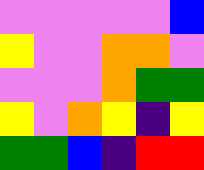[["violet", "violet", "violet", "violet", "violet", "blue"], ["yellow", "violet", "violet", "orange", "orange", "violet"], ["violet", "violet", "violet", "orange", "green", "green"], ["yellow", "violet", "orange", "yellow", "indigo", "yellow"], ["green", "green", "blue", "indigo", "red", "red"]]